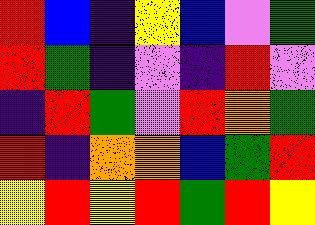[["red", "blue", "indigo", "yellow", "blue", "violet", "green"], ["red", "green", "indigo", "violet", "indigo", "red", "violet"], ["indigo", "red", "green", "violet", "red", "orange", "green"], ["red", "indigo", "orange", "orange", "blue", "green", "red"], ["yellow", "red", "yellow", "red", "green", "red", "yellow"]]